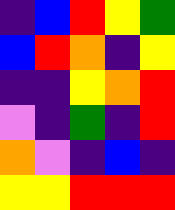[["indigo", "blue", "red", "yellow", "green"], ["blue", "red", "orange", "indigo", "yellow"], ["indigo", "indigo", "yellow", "orange", "red"], ["violet", "indigo", "green", "indigo", "red"], ["orange", "violet", "indigo", "blue", "indigo"], ["yellow", "yellow", "red", "red", "red"]]